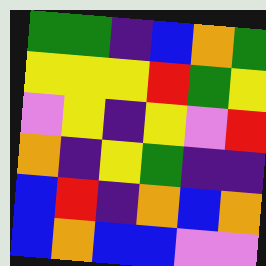[["green", "green", "indigo", "blue", "orange", "green"], ["yellow", "yellow", "yellow", "red", "green", "yellow"], ["violet", "yellow", "indigo", "yellow", "violet", "red"], ["orange", "indigo", "yellow", "green", "indigo", "indigo"], ["blue", "red", "indigo", "orange", "blue", "orange"], ["blue", "orange", "blue", "blue", "violet", "violet"]]